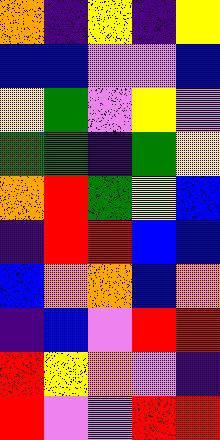[["orange", "indigo", "yellow", "indigo", "yellow"], ["blue", "blue", "violet", "violet", "blue"], ["yellow", "green", "violet", "yellow", "violet"], ["green", "green", "indigo", "green", "yellow"], ["orange", "red", "green", "yellow", "blue"], ["indigo", "red", "red", "blue", "blue"], ["blue", "orange", "orange", "blue", "orange"], ["indigo", "blue", "violet", "red", "red"], ["red", "yellow", "orange", "violet", "indigo"], ["red", "violet", "violet", "red", "red"]]